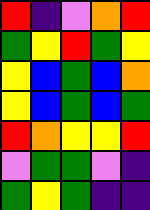[["red", "indigo", "violet", "orange", "red"], ["green", "yellow", "red", "green", "yellow"], ["yellow", "blue", "green", "blue", "orange"], ["yellow", "blue", "green", "blue", "green"], ["red", "orange", "yellow", "yellow", "red"], ["violet", "green", "green", "violet", "indigo"], ["green", "yellow", "green", "indigo", "indigo"]]